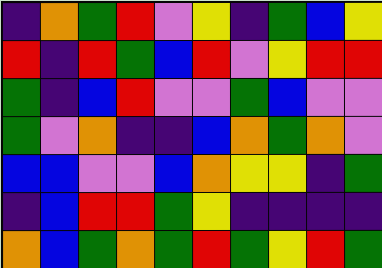[["indigo", "orange", "green", "red", "violet", "yellow", "indigo", "green", "blue", "yellow"], ["red", "indigo", "red", "green", "blue", "red", "violet", "yellow", "red", "red"], ["green", "indigo", "blue", "red", "violet", "violet", "green", "blue", "violet", "violet"], ["green", "violet", "orange", "indigo", "indigo", "blue", "orange", "green", "orange", "violet"], ["blue", "blue", "violet", "violet", "blue", "orange", "yellow", "yellow", "indigo", "green"], ["indigo", "blue", "red", "red", "green", "yellow", "indigo", "indigo", "indigo", "indigo"], ["orange", "blue", "green", "orange", "green", "red", "green", "yellow", "red", "green"]]